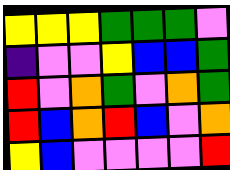[["yellow", "yellow", "yellow", "green", "green", "green", "violet"], ["indigo", "violet", "violet", "yellow", "blue", "blue", "green"], ["red", "violet", "orange", "green", "violet", "orange", "green"], ["red", "blue", "orange", "red", "blue", "violet", "orange"], ["yellow", "blue", "violet", "violet", "violet", "violet", "red"]]